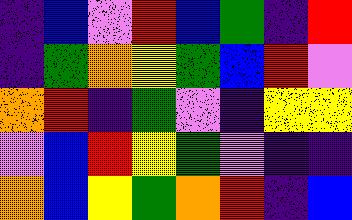[["indigo", "blue", "violet", "red", "blue", "green", "indigo", "red"], ["indigo", "green", "orange", "yellow", "green", "blue", "red", "violet"], ["orange", "red", "indigo", "green", "violet", "indigo", "yellow", "yellow"], ["violet", "blue", "red", "yellow", "green", "violet", "indigo", "indigo"], ["orange", "blue", "yellow", "green", "orange", "red", "indigo", "blue"]]